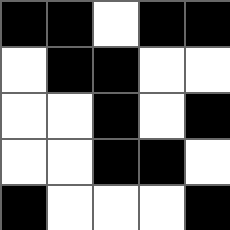[["black", "black", "white", "black", "black"], ["white", "black", "black", "white", "white"], ["white", "white", "black", "white", "black"], ["white", "white", "black", "black", "white"], ["black", "white", "white", "white", "black"]]